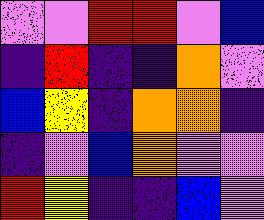[["violet", "violet", "red", "red", "violet", "blue"], ["indigo", "red", "indigo", "indigo", "orange", "violet"], ["blue", "yellow", "indigo", "orange", "orange", "indigo"], ["indigo", "violet", "blue", "orange", "violet", "violet"], ["red", "yellow", "indigo", "indigo", "blue", "violet"]]